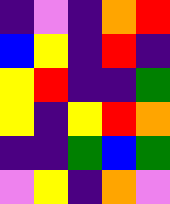[["indigo", "violet", "indigo", "orange", "red"], ["blue", "yellow", "indigo", "red", "indigo"], ["yellow", "red", "indigo", "indigo", "green"], ["yellow", "indigo", "yellow", "red", "orange"], ["indigo", "indigo", "green", "blue", "green"], ["violet", "yellow", "indigo", "orange", "violet"]]